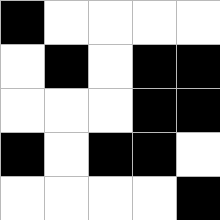[["black", "white", "white", "white", "white"], ["white", "black", "white", "black", "black"], ["white", "white", "white", "black", "black"], ["black", "white", "black", "black", "white"], ["white", "white", "white", "white", "black"]]